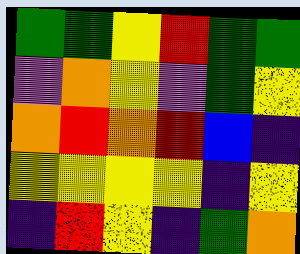[["green", "green", "yellow", "red", "green", "green"], ["violet", "orange", "yellow", "violet", "green", "yellow"], ["orange", "red", "orange", "red", "blue", "indigo"], ["yellow", "yellow", "yellow", "yellow", "indigo", "yellow"], ["indigo", "red", "yellow", "indigo", "green", "orange"]]